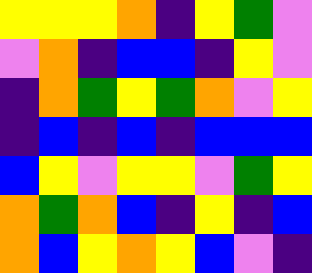[["yellow", "yellow", "yellow", "orange", "indigo", "yellow", "green", "violet"], ["violet", "orange", "indigo", "blue", "blue", "indigo", "yellow", "violet"], ["indigo", "orange", "green", "yellow", "green", "orange", "violet", "yellow"], ["indigo", "blue", "indigo", "blue", "indigo", "blue", "blue", "blue"], ["blue", "yellow", "violet", "yellow", "yellow", "violet", "green", "yellow"], ["orange", "green", "orange", "blue", "indigo", "yellow", "indigo", "blue"], ["orange", "blue", "yellow", "orange", "yellow", "blue", "violet", "indigo"]]